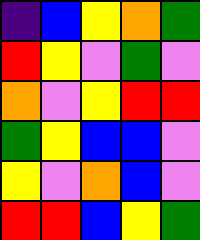[["indigo", "blue", "yellow", "orange", "green"], ["red", "yellow", "violet", "green", "violet"], ["orange", "violet", "yellow", "red", "red"], ["green", "yellow", "blue", "blue", "violet"], ["yellow", "violet", "orange", "blue", "violet"], ["red", "red", "blue", "yellow", "green"]]